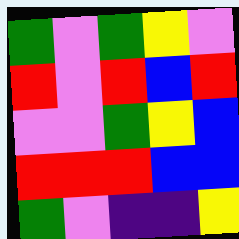[["green", "violet", "green", "yellow", "violet"], ["red", "violet", "red", "blue", "red"], ["violet", "violet", "green", "yellow", "blue"], ["red", "red", "red", "blue", "blue"], ["green", "violet", "indigo", "indigo", "yellow"]]